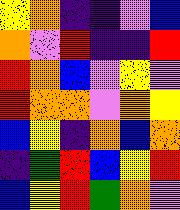[["yellow", "orange", "indigo", "indigo", "violet", "blue"], ["orange", "violet", "red", "indigo", "indigo", "red"], ["red", "orange", "blue", "violet", "yellow", "violet"], ["red", "orange", "orange", "violet", "orange", "yellow"], ["blue", "yellow", "indigo", "orange", "blue", "orange"], ["indigo", "green", "red", "blue", "yellow", "red"], ["blue", "yellow", "red", "green", "orange", "violet"]]